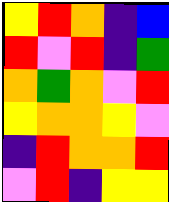[["yellow", "red", "orange", "indigo", "blue"], ["red", "violet", "red", "indigo", "green"], ["orange", "green", "orange", "violet", "red"], ["yellow", "orange", "orange", "yellow", "violet"], ["indigo", "red", "orange", "orange", "red"], ["violet", "red", "indigo", "yellow", "yellow"]]